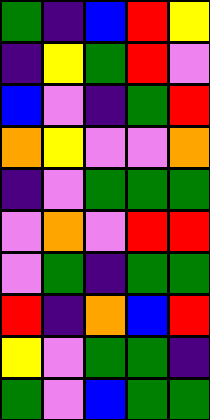[["green", "indigo", "blue", "red", "yellow"], ["indigo", "yellow", "green", "red", "violet"], ["blue", "violet", "indigo", "green", "red"], ["orange", "yellow", "violet", "violet", "orange"], ["indigo", "violet", "green", "green", "green"], ["violet", "orange", "violet", "red", "red"], ["violet", "green", "indigo", "green", "green"], ["red", "indigo", "orange", "blue", "red"], ["yellow", "violet", "green", "green", "indigo"], ["green", "violet", "blue", "green", "green"]]